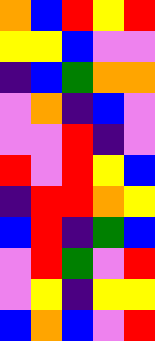[["orange", "blue", "red", "yellow", "red"], ["yellow", "yellow", "blue", "violet", "violet"], ["indigo", "blue", "green", "orange", "orange"], ["violet", "orange", "indigo", "blue", "violet"], ["violet", "violet", "red", "indigo", "violet"], ["red", "violet", "red", "yellow", "blue"], ["indigo", "red", "red", "orange", "yellow"], ["blue", "red", "indigo", "green", "blue"], ["violet", "red", "green", "violet", "red"], ["violet", "yellow", "indigo", "yellow", "yellow"], ["blue", "orange", "blue", "violet", "red"]]